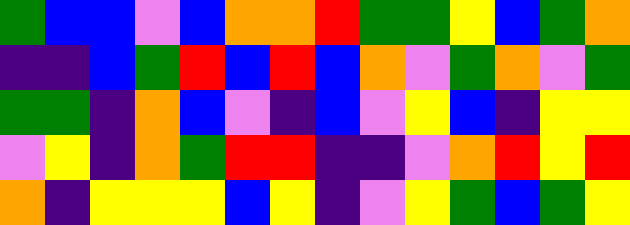[["green", "blue", "blue", "violet", "blue", "orange", "orange", "red", "green", "green", "yellow", "blue", "green", "orange"], ["indigo", "indigo", "blue", "green", "red", "blue", "red", "blue", "orange", "violet", "green", "orange", "violet", "green"], ["green", "green", "indigo", "orange", "blue", "violet", "indigo", "blue", "violet", "yellow", "blue", "indigo", "yellow", "yellow"], ["violet", "yellow", "indigo", "orange", "green", "red", "red", "indigo", "indigo", "violet", "orange", "red", "yellow", "red"], ["orange", "indigo", "yellow", "yellow", "yellow", "blue", "yellow", "indigo", "violet", "yellow", "green", "blue", "green", "yellow"]]